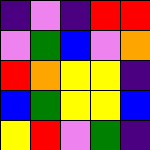[["indigo", "violet", "indigo", "red", "red"], ["violet", "green", "blue", "violet", "orange"], ["red", "orange", "yellow", "yellow", "indigo"], ["blue", "green", "yellow", "yellow", "blue"], ["yellow", "red", "violet", "green", "indigo"]]